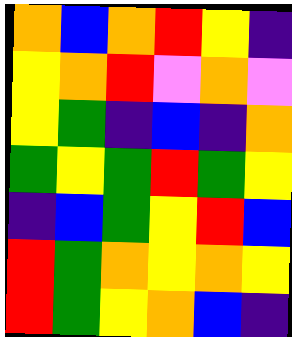[["orange", "blue", "orange", "red", "yellow", "indigo"], ["yellow", "orange", "red", "violet", "orange", "violet"], ["yellow", "green", "indigo", "blue", "indigo", "orange"], ["green", "yellow", "green", "red", "green", "yellow"], ["indigo", "blue", "green", "yellow", "red", "blue"], ["red", "green", "orange", "yellow", "orange", "yellow"], ["red", "green", "yellow", "orange", "blue", "indigo"]]